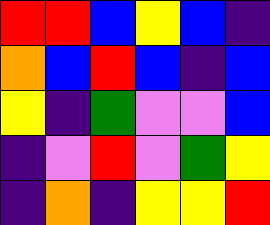[["red", "red", "blue", "yellow", "blue", "indigo"], ["orange", "blue", "red", "blue", "indigo", "blue"], ["yellow", "indigo", "green", "violet", "violet", "blue"], ["indigo", "violet", "red", "violet", "green", "yellow"], ["indigo", "orange", "indigo", "yellow", "yellow", "red"]]